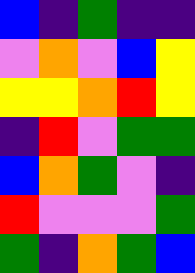[["blue", "indigo", "green", "indigo", "indigo"], ["violet", "orange", "violet", "blue", "yellow"], ["yellow", "yellow", "orange", "red", "yellow"], ["indigo", "red", "violet", "green", "green"], ["blue", "orange", "green", "violet", "indigo"], ["red", "violet", "violet", "violet", "green"], ["green", "indigo", "orange", "green", "blue"]]